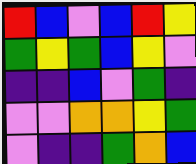[["red", "blue", "violet", "blue", "red", "yellow"], ["green", "yellow", "green", "blue", "yellow", "violet"], ["indigo", "indigo", "blue", "violet", "green", "indigo"], ["violet", "violet", "orange", "orange", "yellow", "green"], ["violet", "indigo", "indigo", "green", "orange", "blue"]]